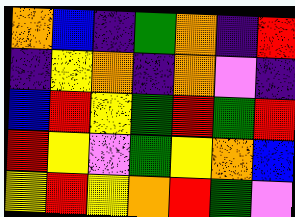[["orange", "blue", "indigo", "green", "orange", "indigo", "red"], ["indigo", "yellow", "orange", "indigo", "orange", "violet", "indigo"], ["blue", "red", "yellow", "green", "red", "green", "red"], ["red", "yellow", "violet", "green", "yellow", "orange", "blue"], ["yellow", "red", "yellow", "orange", "red", "green", "violet"]]